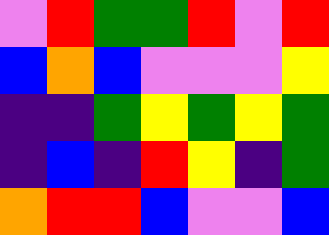[["violet", "red", "green", "green", "red", "violet", "red"], ["blue", "orange", "blue", "violet", "violet", "violet", "yellow"], ["indigo", "indigo", "green", "yellow", "green", "yellow", "green"], ["indigo", "blue", "indigo", "red", "yellow", "indigo", "green"], ["orange", "red", "red", "blue", "violet", "violet", "blue"]]